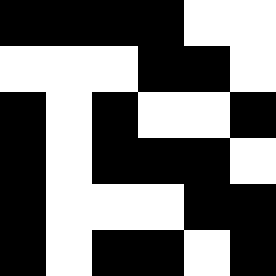[["black", "black", "black", "black", "white", "white"], ["white", "white", "white", "black", "black", "white"], ["black", "white", "black", "white", "white", "black"], ["black", "white", "black", "black", "black", "white"], ["black", "white", "white", "white", "black", "black"], ["black", "white", "black", "black", "white", "black"]]